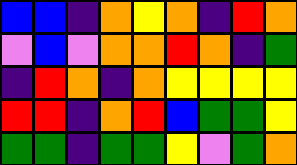[["blue", "blue", "indigo", "orange", "yellow", "orange", "indigo", "red", "orange"], ["violet", "blue", "violet", "orange", "orange", "red", "orange", "indigo", "green"], ["indigo", "red", "orange", "indigo", "orange", "yellow", "yellow", "yellow", "yellow"], ["red", "red", "indigo", "orange", "red", "blue", "green", "green", "yellow"], ["green", "green", "indigo", "green", "green", "yellow", "violet", "green", "orange"]]